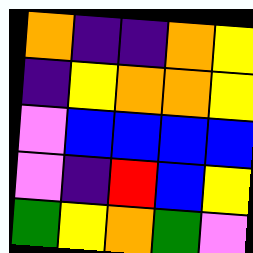[["orange", "indigo", "indigo", "orange", "yellow"], ["indigo", "yellow", "orange", "orange", "yellow"], ["violet", "blue", "blue", "blue", "blue"], ["violet", "indigo", "red", "blue", "yellow"], ["green", "yellow", "orange", "green", "violet"]]